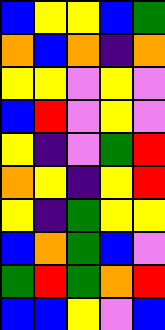[["blue", "yellow", "yellow", "blue", "green"], ["orange", "blue", "orange", "indigo", "orange"], ["yellow", "yellow", "violet", "yellow", "violet"], ["blue", "red", "violet", "yellow", "violet"], ["yellow", "indigo", "violet", "green", "red"], ["orange", "yellow", "indigo", "yellow", "red"], ["yellow", "indigo", "green", "yellow", "yellow"], ["blue", "orange", "green", "blue", "violet"], ["green", "red", "green", "orange", "red"], ["blue", "blue", "yellow", "violet", "blue"]]